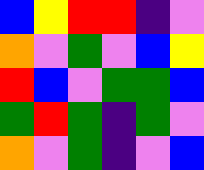[["blue", "yellow", "red", "red", "indigo", "violet"], ["orange", "violet", "green", "violet", "blue", "yellow"], ["red", "blue", "violet", "green", "green", "blue"], ["green", "red", "green", "indigo", "green", "violet"], ["orange", "violet", "green", "indigo", "violet", "blue"]]